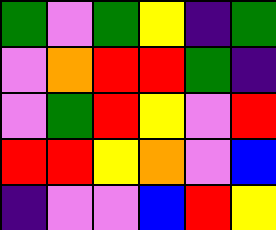[["green", "violet", "green", "yellow", "indigo", "green"], ["violet", "orange", "red", "red", "green", "indigo"], ["violet", "green", "red", "yellow", "violet", "red"], ["red", "red", "yellow", "orange", "violet", "blue"], ["indigo", "violet", "violet", "blue", "red", "yellow"]]